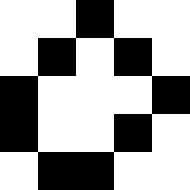[["white", "white", "black", "white", "white"], ["white", "black", "white", "black", "white"], ["black", "white", "white", "white", "black"], ["black", "white", "white", "black", "white"], ["white", "black", "black", "white", "white"]]